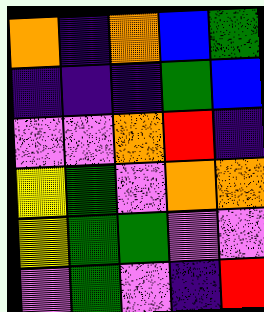[["orange", "indigo", "orange", "blue", "green"], ["indigo", "indigo", "indigo", "green", "blue"], ["violet", "violet", "orange", "red", "indigo"], ["yellow", "green", "violet", "orange", "orange"], ["yellow", "green", "green", "violet", "violet"], ["violet", "green", "violet", "indigo", "red"]]